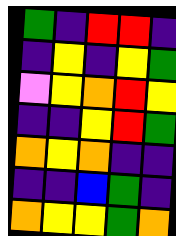[["green", "indigo", "red", "red", "indigo"], ["indigo", "yellow", "indigo", "yellow", "green"], ["violet", "yellow", "orange", "red", "yellow"], ["indigo", "indigo", "yellow", "red", "green"], ["orange", "yellow", "orange", "indigo", "indigo"], ["indigo", "indigo", "blue", "green", "indigo"], ["orange", "yellow", "yellow", "green", "orange"]]